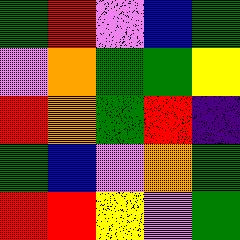[["green", "red", "violet", "blue", "green"], ["violet", "orange", "green", "green", "yellow"], ["red", "orange", "green", "red", "indigo"], ["green", "blue", "violet", "orange", "green"], ["red", "red", "yellow", "violet", "green"]]